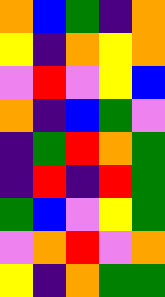[["orange", "blue", "green", "indigo", "orange"], ["yellow", "indigo", "orange", "yellow", "orange"], ["violet", "red", "violet", "yellow", "blue"], ["orange", "indigo", "blue", "green", "violet"], ["indigo", "green", "red", "orange", "green"], ["indigo", "red", "indigo", "red", "green"], ["green", "blue", "violet", "yellow", "green"], ["violet", "orange", "red", "violet", "orange"], ["yellow", "indigo", "orange", "green", "green"]]